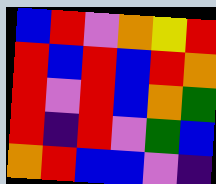[["blue", "red", "violet", "orange", "yellow", "red"], ["red", "blue", "red", "blue", "red", "orange"], ["red", "violet", "red", "blue", "orange", "green"], ["red", "indigo", "red", "violet", "green", "blue"], ["orange", "red", "blue", "blue", "violet", "indigo"]]